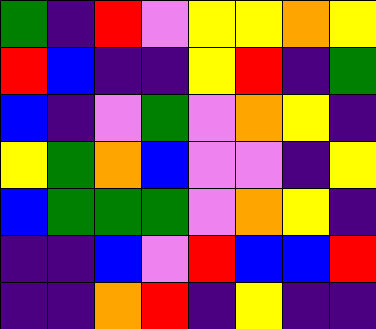[["green", "indigo", "red", "violet", "yellow", "yellow", "orange", "yellow"], ["red", "blue", "indigo", "indigo", "yellow", "red", "indigo", "green"], ["blue", "indigo", "violet", "green", "violet", "orange", "yellow", "indigo"], ["yellow", "green", "orange", "blue", "violet", "violet", "indigo", "yellow"], ["blue", "green", "green", "green", "violet", "orange", "yellow", "indigo"], ["indigo", "indigo", "blue", "violet", "red", "blue", "blue", "red"], ["indigo", "indigo", "orange", "red", "indigo", "yellow", "indigo", "indigo"]]